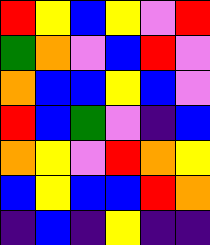[["red", "yellow", "blue", "yellow", "violet", "red"], ["green", "orange", "violet", "blue", "red", "violet"], ["orange", "blue", "blue", "yellow", "blue", "violet"], ["red", "blue", "green", "violet", "indigo", "blue"], ["orange", "yellow", "violet", "red", "orange", "yellow"], ["blue", "yellow", "blue", "blue", "red", "orange"], ["indigo", "blue", "indigo", "yellow", "indigo", "indigo"]]